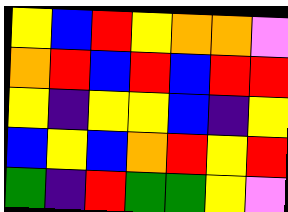[["yellow", "blue", "red", "yellow", "orange", "orange", "violet"], ["orange", "red", "blue", "red", "blue", "red", "red"], ["yellow", "indigo", "yellow", "yellow", "blue", "indigo", "yellow"], ["blue", "yellow", "blue", "orange", "red", "yellow", "red"], ["green", "indigo", "red", "green", "green", "yellow", "violet"]]